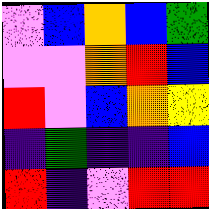[["violet", "blue", "orange", "blue", "green"], ["violet", "violet", "orange", "red", "blue"], ["red", "violet", "blue", "orange", "yellow"], ["indigo", "green", "indigo", "indigo", "blue"], ["red", "indigo", "violet", "red", "red"]]